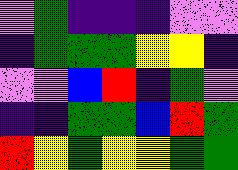[["violet", "green", "indigo", "indigo", "indigo", "violet", "violet"], ["indigo", "green", "green", "green", "yellow", "yellow", "indigo"], ["violet", "violet", "blue", "red", "indigo", "green", "violet"], ["indigo", "indigo", "green", "green", "blue", "red", "green"], ["red", "yellow", "green", "yellow", "yellow", "green", "green"]]